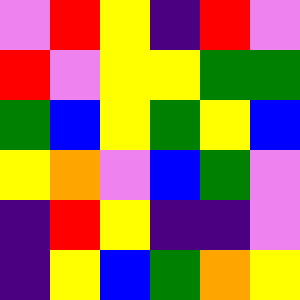[["violet", "red", "yellow", "indigo", "red", "violet"], ["red", "violet", "yellow", "yellow", "green", "green"], ["green", "blue", "yellow", "green", "yellow", "blue"], ["yellow", "orange", "violet", "blue", "green", "violet"], ["indigo", "red", "yellow", "indigo", "indigo", "violet"], ["indigo", "yellow", "blue", "green", "orange", "yellow"]]